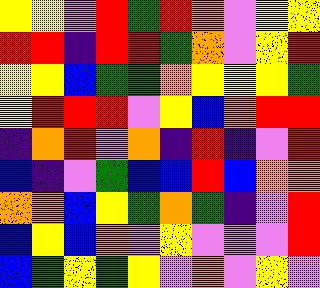[["yellow", "yellow", "violet", "red", "green", "red", "orange", "violet", "yellow", "yellow"], ["red", "red", "indigo", "red", "red", "green", "orange", "violet", "yellow", "red"], ["yellow", "yellow", "blue", "green", "green", "orange", "yellow", "yellow", "yellow", "green"], ["yellow", "red", "red", "red", "violet", "yellow", "blue", "orange", "red", "red"], ["indigo", "orange", "red", "violet", "orange", "indigo", "red", "indigo", "violet", "red"], ["blue", "indigo", "violet", "green", "blue", "blue", "red", "blue", "orange", "orange"], ["orange", "orange", "blue", "yellow", "green", "orange", "green", "indigo", "violet", "red"], ["blue", "yellow", "blue", "orange", "violet", "yellow", "violet", "violet", "violet", "red"], ["blue", "green", "yellow", "green", "yellow", "violet", "orange", "violet", "yellow", "violet"]]